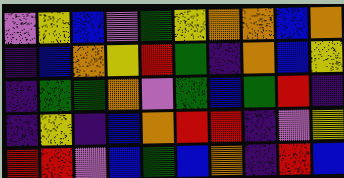[["violet", "yellow", "blue", "violet", "green", "yellow", "orange", "orange", "blue", "orange"], ["indigo", "blue", "orange", "yellow", "red", "green", "indigo", "orange", "blue", "yellow"], ["indigo", "green", "green", "orange", "violet", "green", "blue", "green", "red", "indigo"], ["indigo", "yellow", "indigo", "blue", "orange", "red", "red", "indigo", "violet", "yellow"], ["red", "red", "violet", "blue", "green", "blue", "orange", "indigo", "red", "blue"]]